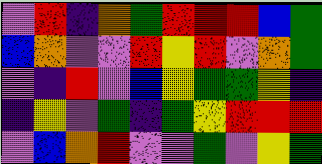[["violet", "red", "indigo", "orange", "green", "red", "red", "red", "blue", "green"], ["blue", "orange", "violet", "violet", "red", "yellow", "red", "violet", "orange", "green"], ["violet", "indigo", "red", "violet", "blue", "yellow", "green", "green", "yellow", "indigo"], ["indigo", "yellow", "violet", "green", "indigo", "green", "yellow", "red", "red", "red"], ["violet", "blue", "orange", "red", "violet", "violet", "green", "violet", "yellow", "green"]]